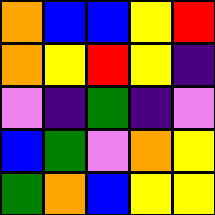[["orange", "blue", "blue", "yellow", "red"], ["orange", "yellow", "red", "yellow", "indigo"], ["violet", "indigo", "green", "indigo", "violet"], ["blue", "green", "violet", "orange", "yellow"], ["green", "orange", "blue", "yellow", "yellow"]]